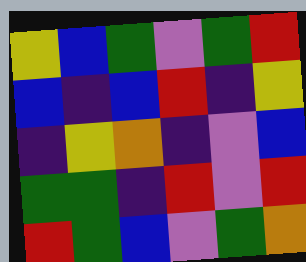[["yellow", "blue", "green", "violet", "green", "red"], ["blue", "indigo", "blue", "red", "indigo", "yellow"], ["indigo", "yellow", "orange", "indigo", "violet", "blue"], ["green", "green", "indigo", "red", "violet", "red"], ["red", "green", "blue", "violet", "green", "orange"]]